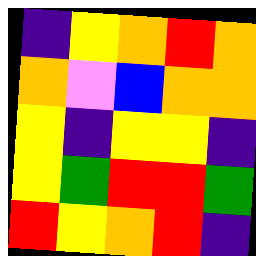[["indigo", "yellow", "orange", "red", "orange"], ["orange", "violet", "blue", "orange", "orange"], ["yellow", "indigo", "yellow", "yellow", "indigo"], ["yellow", "green", "red", "red", "green"], ["red", "yellow", "orange", "red", "indigo"]]